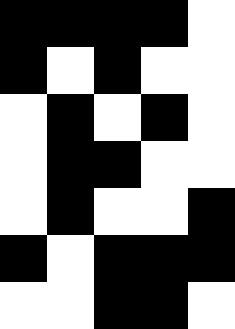[["black", "black", "black", "black", "white"], ["black", "white", "black", "white", "white"], ["white", "black", "white", "black", "white"], ["white", "black", "black", "white", "white"], ["white", "black", "white", "white", "black"], ["black", "white", "black", "black", "black"], ["white", "white", "black", "black", "white"]]